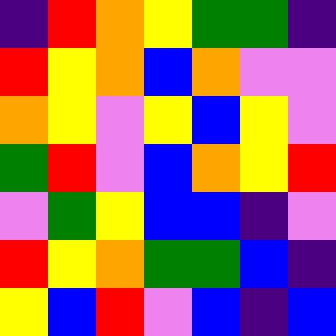[["indigo", "red", "orange", "yellow", "green", "green", "indigo"], ["red", "yellow", "orange", "blue", "orange", "violet", "violet"], ["orange", "yellow", "violet", "yellow", "blue", "yellow", "violet"], ["green", "red", "violet", "blue", "orange", "yellow", "red"], ["violet", "green", "yellow", "blue", "blue", "indigo", "violet"], ["red", "yellow", "orange", "green", "green", "blue", "indigo"], ["yellow", "blue", "red", "violet", "blue", "indigo", "blue"]]